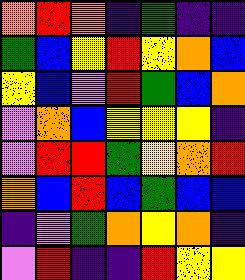[["orange", "red", "orange", "indigo", "green", "indigo", "indigo"], ["green", "blue", "yellow", "red", "yellow", "orange", "blue"], ["yellow", "blue", "violet", "red", "green", "blue", "orange"], ["violet", "orange", "blue", "yellow", "yellow", "yellow", "indigo"], ["violet", "red", "red", "green", "yellow", "orange", "red"], ["orange", "blue", "red", "blue", "green", "blue", "blue"], ["indigo", "violet", "green", "orange", "yellow", "orange", "indigo"], ["violet", "red", "indigo", "indigo", "red", "yellow", "yellow"]]